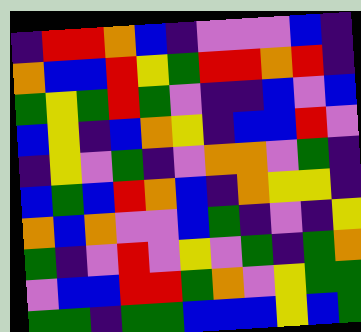[["indigo", "red", "red", "orange", "blue", "indigo", "violet", "violet", "violet", "blue", "indigo"], ["orange", "blue", "blue", "red", "yellow", "green", "red", "red", "orange", "red", "indigo"], ["green", "yellow", "green", "red", "green", "violet", "indigo", "indigo", "blue", "violet", "blue"], ["blue", "yellow", "indigo", "blue", "orange", "yellow", "indigo", "blue", "blue", "red", "violet"], ["indigo", "yellow", "violet", "green", "indigo", "violet", "orange", "orange", "violet", "green", "indigo"], ["blue", "green", "blue", "red", "orange", "blue", "indigo", "orange", "yellow", "yellow", "indigo"], ["orange", "blue", "orange", "violet", "violet", "blue", "green", "indigo", "violet", "indigo", "yellow"], ["green", "indigo", "violet", "red", "violet", "yellow", "violet", "green", "indigo", "green", "orange"], ["violet", "blue", "blue", "red", "red", "green", "orange", "violet", "yellow", "green", "green"], ["green", "green", "indigo", "green", "green", "blue", "blue", "blue", "yellow", "blue", "green"]]